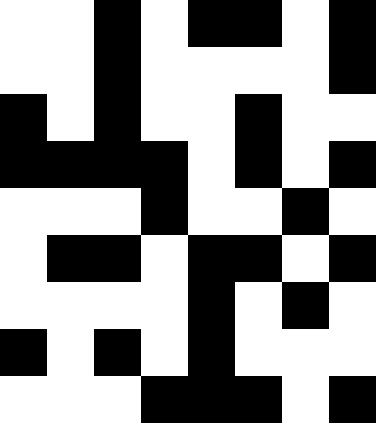[["white", "white", "black", "white", "black", "black", "white", "black"], ["white", "white", "black", "white", "white", "white", "white", "black"], ["black", "white", "black", "white", "white", "black", "white", "white"], ["black", "black", "black", "black", "white", "black", "white", "black"], ["white", "white", "white", "black", "white", "white", "black", "white"], ["white", "black", "black", "white", "black", "black", "white", "black"], ["white", "white", "white", "white", "black", "white", "black", "white"], ["black", "white", "black", "white", "black", "white", "white", "white"], ["white", "white", "white", "black", "black", "black", "white", "black"]]